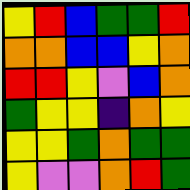[["yellow", "red", "blue", "green", "green", "red"], ["orange", "orange", "blue", "blue", "yellow", "orange"], ["red", "red", "yellow", "violet", "blue", "orange"], ["green", "yellow", "yellow", "indigo", "orange", "yellow"], ["yellow", "yellow", "green", "orange", "green", "green"], ["yellow", "violet", "violet", "orange", "red", "green"]]